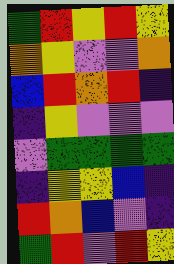[["green", "red", "yellow", "red", "yellow"], ["orange", "yellow", "violet", "violet", "orange"], ["blue", "red", "orange", "red", "indigo"], ["indigo", "yellow", "violet", "violet", "violet"], ["violet", "green", "green", "green", "green"], ["indigo", "yellow", "yellow", "blue", "indigo"], ["red", "orange", "blue", "violet", "indigo"], ["green", "red", "violet", "red", "yellow"]]